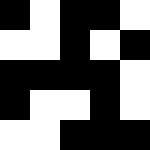[["black", "white", "black", "black", "white"], ["white", "white", "black", "white", "black"], ["black", "black", "black", "black", "white"], ["black", "white", "white", "black", "white"], ["white", "white", "black", "black", "black"]]